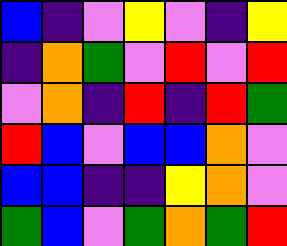[["blue", "indigo", "violet", "yellow", "violet", "indigo", "yellow"], ["indigo", "orange", "green", "violet", "red", "violet", "red"], ["violet", "orange", "indigo", "red", "indigo", "red", "green"], ["red", "blue", "violet", "blue", "blue", "orange", "violet"], ["blue", "blue", "indigo", "indigo", "yellow", "orange", "violet"], ["green", "blue", "violet", "green", "orange", "green", "red"]]